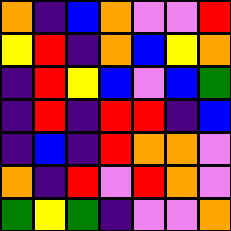[["orange", "indigo", "blue", "orange", "violet", "violet", "red"], ["yellow", "red", "indigo", "orange", "blue", "yellow", "orange"], ["indigo", "red", "yellow", "blue", "violet", "blue", "green"], ["indigo", "red", "indigo", "red", "red", "indigo", "blue"], ["indigo", "blue", "indigo", "red", "orange", "orange", "violet"], ["orange", "indigo", "red", "violet", "red", "orange", "violet"], ["green", "yellow", "green", "indigo", "violet", "violet", "orange"]]